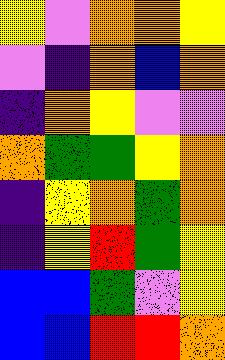[["yellow", "violet", "orange", "orange", "yellow"], ["violet", "indigo", "orange", "blue", "orange"], ["indigo", "orange", "yellow", "violet", "violet"], ["orange", "green", "green", "yellow", "orange"], ["indigo", "yellow", "orange", "green", "orange"], ["indigo", "yellow", "red", "green", "yellow"], ["blue", "blue", "green", "violet", "yellow"], ["blue", "blue", "red", "red", "orange"]]